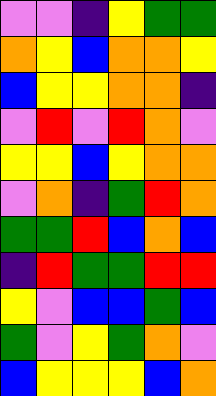[["violet", "violet", "indigo", "yellow", "green", "green"], ["orange", "yellow", "blue", "orange", "orange", "yellow"], ["blue", "yellow", "yellow", "orange", "orange", "indigo"], ["violet", "red", "violet", "red", "orange", "violet"], ["yellow", "yellow", "blue", "yellow", "orange", "orange"], ["violet", "orange", "indigo", "green", "red", "orange"], ["green", "green", "red", "blue", "orange", "blue"], ["indigo", "red", "green", "green", "red", "red"], ["yellow", "violet", "blue", "blue", "green", "blue"], ["green", "violet", "yellow", "green", "orange", "violet"], ["blue", "yellow", "yellow", "yellow", "blue", "orange"]]